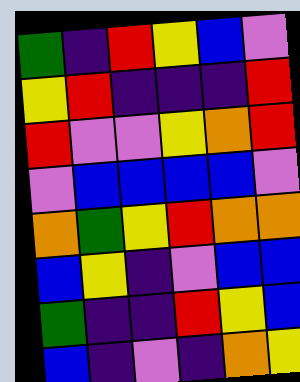[["green", "indigo", "red", "yellow", "blue", "violet"], ["yellow", "red", "indigo", "indigo", "indigo", "red"], ["red", "violet", "violet", "yellow", "orange", "red"], ["violet", "blue", "blue", "blue", "blue", "violet"], ["orange", "green", "yellow", "red", "orange", "orange"], ["blue", "yellow", "indigo", "violet", "blue", "blue"], ["green", "indigo", "indigo", "red", "yellow", "blue"], ["blue", "indigo", "violet", "indigo", "orange", "yellow"]]